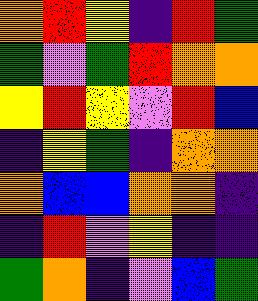[["orange", "red", "yellow", "indigo", "red", "green"], ["green", "violet", "green", "red", "orange", "orange"], ["yellow", "red", "yellow", "violet", "red", "blue"], ["indigo", "yellow", "green", "indigo", "orange", "orange"], ["orange", "blue", "blue", "orange", "orange", "indigo"], ["indigo", "red", "violet", "yellow", "indigo", "indigo"], ["green", "orange", "indigo", "violet", "blue", "green"]]